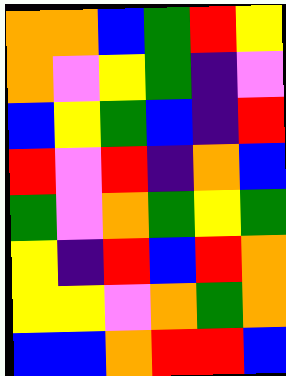[["orange", "orange", "blue", "green", "red", "yellow"], ["orange", "violet", "yellow", "green", "indigo", "violet"], ["blue", "yellow", "green", "blue", "indigo", "red"], ["red", "violet", "red", "indigo", "orange", "blue"], ["green", "violet", "orange", "green", "yellow", "green"], ["yellow", "indigo", "red", "blue", "red", "orange"], ["yellow", "yellow", "violet", "orange", "green", "orange"], ["blue", "blue", "orange", "red", "red", "blue"]]